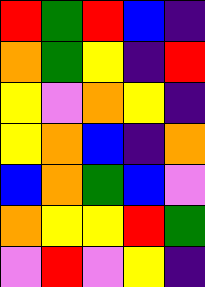[["red", "green", "red", "blue", "indigo"], ["orange", "green", "yellow", "indigo", "red"], ["yellow", "violet", "orange", "yellow", "indigo"], ["yellow", "orange", "blue", "indigo", "orange"], ["blue", "orange", "green", "blue", "violet"], ["orange", "yellow", "yellow", "red", "green"], ["violet", "red", "violet", "yellow", "indigo"]]